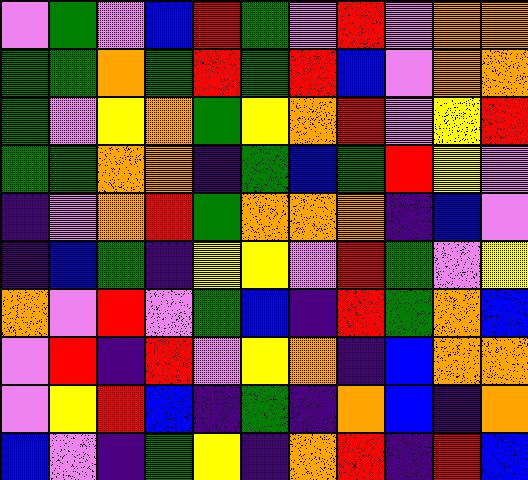[["violet", "green", "violet", "blue", "red", "green", "violet", "red", "violet", "orange", "orange"], ["green", "green", "orange", "green", "red", "green", "red", "blue", "violet", "orange", "orange"], ["green", "violet", "yellow", "orange", "green", "yellow", "orange", "red", "violet", "yellow", "red"], ["green", "green", "orange", "orange", "indigo", "green", "blue", "green", "red", "yellow", "violet"], ["indigo", "violet", "orange", "red", "green", "orange", "orange", "orange", "indigo", "blue", "violet"], ["indigo", "blue", "green", "indigo", "yellow", "yellow", "violet", "red", "green", "violet", "yellow"], ["orange", "violet", "red", "violet", "green", "blue", "indigo", "red", "green", "orange", "blue"], ["violet", "red", "indigo", "red", "violet", "yellow", "orange", "indigo", "blue", "orange", "orange"], ["violet", "yellow", "red", "blue", "indigo", "green", "indigo", "orange", "blue", "indigo", "orange"], ["blue", "violet", "indigo", "green", "yellow", "indigo", "orange", "red", "indigo", "red", "blue"]]